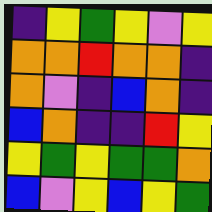[["indigo", "yellow", "green", "yellow", "violet", "yellow"], ["orange", "orange", "red", "orange", "orange", "indigo"], ["orange", "violet", "indigo", "blue", "orange", "indigo"], ["blue", "orange", "indigo", "indigo", "red", "yellow"], ["yellow", "green", "yellow", "green", "green", "orange"], ["blue", "violet", "yellow", "blue", "yellow", "green"]]